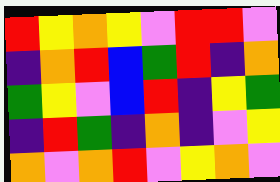[["red", "yellow", "orange", "yellow", "violet", "red", "red", "violet"], ["indigo", "orange", "red", "blue", "green", "red", "indigo", "orange"], ["green", "yellow", "violet", "blue", "red", "indigo", "yellow", "green"], ["indigo", "red", "green", "indigo", "orange", "indigo", "violet", "yellow"], ["orange", "violet", "orange", "red", "violet", "yellow", "orange", "violet"]]